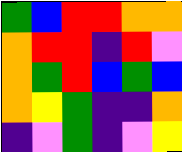[["green", "blue", "red", "red", "orange", "orange"], ["orange", "red", "red", "indigo", "red", "violet"], ["orange", "green", "red", "blue", "green", "blue"], ["orange", "yellow", "green", "indigo", "indigo", "orange"], ["indigo", "violet", "green", "indigo", "violet", "yellow"]]